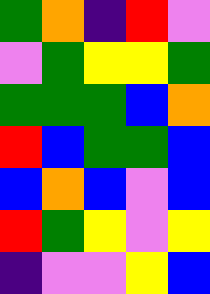[["green", "orange", "indigo", "red", "violet"], ["violet", "green", "yellow", "yellow", "green"], ["green", "green", "green", "blue", "orange"], ["red", "blue", "green", "green", "blue"], ["blue", "orange", "blue", "violet", "blue"], ["red", "green", "yellow", "violet", "yellow"], ["indigo", "violet", "violet", "yellow", "blue"]]